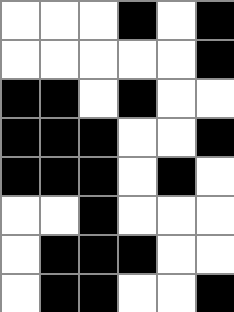[["white", "white", "white", "black", "white", "black"], ["white", "white", "white", "white", "white", "black"], ["black", "black", "white", "black", "white", "white"], ["black", "black", "black", "white", "white", "black"], ["black", "black", "black", "white", "black", "white"], ["white", "white", "black", "white", "white", "white"], ["white", "black", "black", "black", "white", "white"], ["white", "black", "black", "white", "white", "black"]]